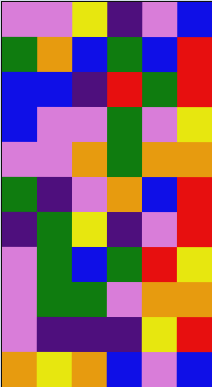[["violet", "violet", "yellow", "indigo", "violet", "blue"], ["green", "orange", "blue", "green", "blue", "red"], ["blue", "blue", "indigo", "red", "green", "red"], ["blue", "violet", "violet", "green", "violet", "yellow"], ["violet", "violet", "orange", "green", "orange", "orange"], ["green", "indigo", "violet", "orange", "blue", "red"], ["indigo", "green", "yellow", "indigo", "violet", "red"], ["violet", "green", "blue", "green", "red", "yellow"], ["violet", "green", "green", "violet", "orange", "orange"], ["violet", "indigo", "indigo", "indigo", "yellow", "red"], ["orange", "yellow", "orange", "blue", "violet", "blue"]]